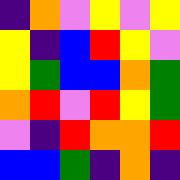[["indigo", "orange", "violet", "yellow", "violet", "yellow"], ["yellow", "indigo", "blue", "red", "yellow", "violet"], ["yellow", "green", "blue", "blue", "orange", "green"], ["orange", "red", "violet", "red", "yellow", "green"], ["violet", "indigo", "red", "orange", "orange", "red"], ["blue", "blue", "green", "indigo", "orange", "indigo"]]